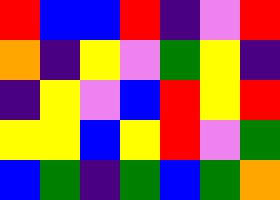[["red", "blue", "blue", "red", "indigo", "violet", "red"], ["orange", "indigo", "yellow", "violet", "green", "yellow", "indigo"], ["indigo", "yellow", "violet", "blue", "red", "yellow", "red"], ["yellow", "yellow", "blue", "yellow", "red", "violet", "green"], ["blue", "green", "indigo", "green", "blue", "green", "orange"]]